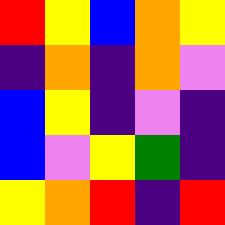[["red", "yellow", "blue", "orange", "yellow"], ["indigo", "orange", "indigo", "orange", "violet"], ["blue", "yellow", "indigo", "violet", "indigo"], ["blue", "violet", "yellow", "green", "indigo"], ["yellow", "orange", "red", "indigo", "red"]]